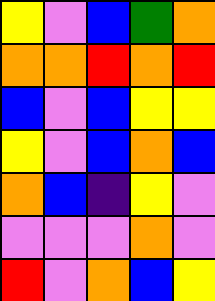[["yellow", "violet", "blue", "green", "orange"], ["orange", "orange", "red", "orange", "red"], ["blue", "violet", "blue", "yellow", "yellow"], ["yellow", "violet", "blue", "orange", "blue"], ["orange", "blue", "indigo", "yellow", "violet"], ["violet", "violet", "violet", "orange", "violet"], ["red", "violet", "orange", "blue", "yellow"]]